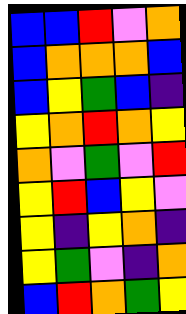[["blue", "blue", "red", "violet", "orange"], ["blue", "orange", "orange", "orange", "blue"], ["blue", "yellow", "green", "blue", "indigo"], ["yellow", "orange", "red", "orange", "yellow"], ["orange", "violet", "green", "violet", "red"], ["yellow", "red", "blue", "yellow", "violet"], ["yellow", "indigo", "yellow", "orange", "indigo"], ["yellow", "green", "violet", "indigo", "orange"], ["blue", "red", "orange", "green", "yellow"]]